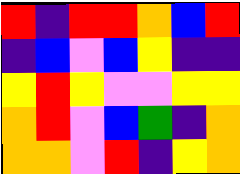[["red", "indigo", "red", "red", "orange", "blue", "red"], ["indigo", "blue", "violet", "blue", "yellow", "indigo", "indigo"], ["yellow", "red", "yellow", "violet", "violet", "yellow", "yellow"], ["orange", "red", "violet", "blue", "green", "indigo", "orange"], ["orange", "orange", "violet", "red", "indigo", "yellow", "orange"]]